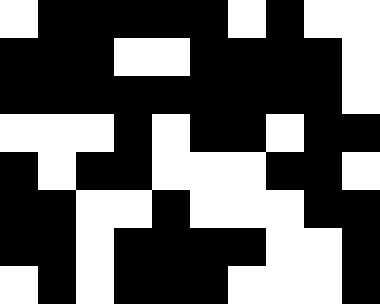[["white", "black", "black", "black", "black", "black", "white", "black", "white", "white"], ["black", "black", "black", "white", "white", "black", "black", "black", "black", "white"], ["black", "black", "black", "black", "black", "black", "black", "black", "black", "white"], ["white", "white", "white", "black", "white", "black", "black", "white", "black", "black"], ["black", "white", "black", "black", "white", "white", "white", "black", "black", "white"], ["black", "black", "white", "white", "black", "white", "white", "white", "black", "black"], ["black", "black", "white", "black", "black", "black", "black", "white", "white", "black"], ["white", "black", "white", "black", "black", "black", "white", "white", "white", "black"]]